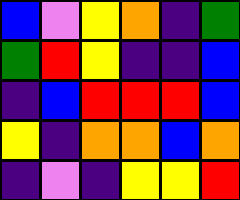[["blue", "violet", "yellow", "orange", "indigo", "green"], ["green", "red", "yellow", "indigo", "indigo", "blue"], ["indigo", "blue", "red", "red", "red", "blue"], ["yellow", "indigo", "orange", "orange", "blue", "orange"], ["indigo", "violet", "indigo", "yellow", "yellow", "red"]]